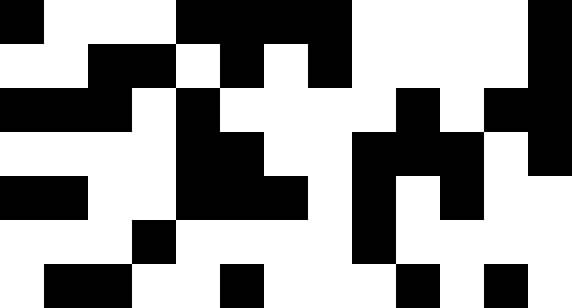[["black", "white", "white", "white", "black", "black", "black", "black", "white", "white", "white", "white", "black"], ["white", "white", "black", "black", "white", "black", "white", "black", "white", "white", "white", "white", "black"], ["black", "black", "black", "white", "black", "white", "white", "white", "white", "black", "white", "black", "black"], ["white", "white", "white", "white", "black", "black", "white", "white", "black", "black", "black", "white", "black"], ["black", "black", "white", "white", "black", "black", "black", "white", "black", "white", "black", "white", "white"], ["white", "white", "white", "black", "white", "white", "white", "white", "black", "white", "white", "white", "white"], ["white", "black", "black", "white", "white", "black", "white", "white", "white", "black", "white", "black", "white"]]